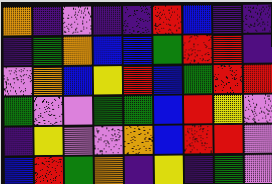[["orange", "indigo", "violet", "indigo", "indigo", "red", "blue", "indigo", "indigo"], ["indigo", "green", "orange", "blue", "blue", "green", "red", "red", "indigo"], ["violet", "orange", "blue", "yellow", "red", "blue", "green", "red", "red"], ["green", "violet", "violet", "green", "green", "blue", "red", "yellow", "violet"], ["indigo", "yellow", "violet", "violet", "orange", "blue", "red", "red", "violet"], ["blue", "red", "green", "orange", "indigo", "yellow", "indigo", "green", "violet"]]